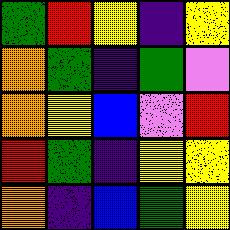[["green", "red", "yellow", "indigo", "yellow"], ["orange", "green", "indigo", "green", "violet"], ["orange", "yellow", "blue", "violet", "red"], ["red", "green", "indigo", "yellow", "yellow"], ["orange", "indigo", "blue", "green", "yellow"]]